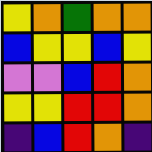[["yellow", "orange", "green", "orange", "orange"], ["blue", "yellow", "yellow", "blue", "yellow"], ["violet", "violet", "blue", "red", "orange"], ["yellow", "yellow", "red", "red", "orange"], ["indigo", "blue", "red", "orange", "indigo"]]